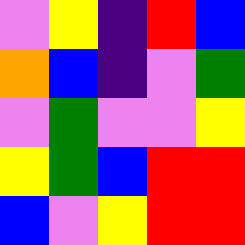[["violet", "yellow", "indigo", "red", "blue"], ["orange", "blue", "indigo", "violet", "green"], ["violet", "green", "violet", "violet", "yellow"], ["yellow", "green", "blue", "red", "red"], ["blue", "violet", "yellow", "red", "red"]]